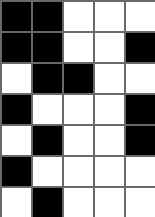[["black", "black", "white", "white", "white"], ["black", "black", "white", "white", "black"], ["white", "black", "black", "white", "white"], ["black", "white", "white", "white", "black"], ["white", "black", "white", "white", "black"], ["black", "white", "white", "white", "white"], ["white", "black", "white", "white", "white"]]